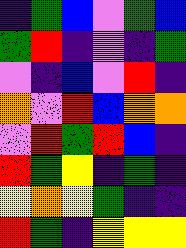[["indigo", "green", "blue", "violet", "green", "blue"], ["green", "red", "indigo", "violet", "indigo", "green"], ["violet", "indigo", "blue", "violet", "red", "indigo"], ["orange", "violet", "red", "blue", "orange", "orange"], ["violet", "red", "green", "red", "blue", "indigo"], ["red", "green", "yellow", "indigo", "green", "indigo"], ["yellow", "orange", "yellow", "green", "indigo", "indigo"], ["red", "green", "indigo", "yellow", "yellow", "yellow"]]